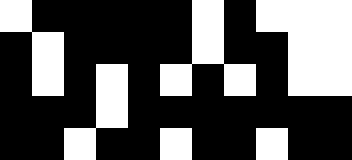[["white", "black", "black", "black", "black", "black", "white", "black", "white", "white", "white"], ["black", "white", "black", "black", "black", "black", "white", "black", "black", "white", "white"], ["black", "white", "black", "white", "black", "white", "black", "white", "black", "white", "white"], ["black", "black", "black", "white", "black", "black", "black", "black", "black", "black", "black"], ["black", "black", "white", "black", "black", "white", "black", "black", "white", "black", "black"]]